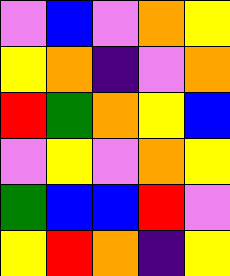[["violet", "blue", "violet", "orange", "yellow"], ["yellow", "orange", "indigo", "violet", "orange"], ["red", "green", "orange", "yellow", "blue"], ["violet", "yellow", "violet", "orange", "yellow"], ["green", "blue", "blue", "red", "violet"], ["yellow", "red", "orange", "indigo", "yellow"]]